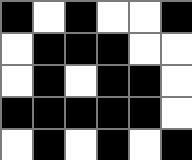[["black", "white", "black", "white", "white", "black"], ["white", "black", "black", "black", "white", "white"], ["white", "black", "white", "black", "black", "white"], ["black", "black", "black", "black", "black", "white"], ["white", "black", "white", "black", "white", "black"]]